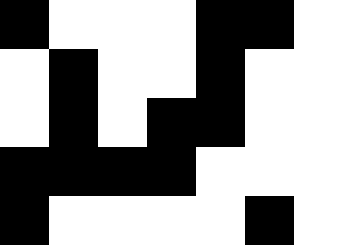[["black", "white", "white", "white", "black", "black", "white"], ["white", "black", "white", "white", "black", "white", "white"], ["white", "black", "white", "black", "black", "white", "white"], ["black", "black", "black", "black", "white", "white", "white"], ["black", "white", "white", "white", "white", "black", "white"]]